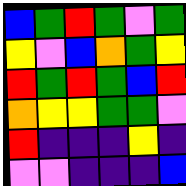[["blue", "green", "red", "green", "violet", "green"], ["yellow", "violet", "blue", "orange", "green", "yellow"], ["red", "green", "red", "green", "blue", "red"], ["orange", "yellow", "yellow", "green", "green", "violet"], ["red", "indigo", "indigo", "indigo", "yellow", "indigo"], ["violet", "violet", "indigo", "indigo", "indigo", "blue"]]